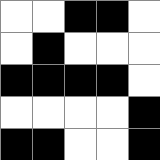[["white", "white", "black", "black", "white"], ["white", "black", "white", "white", "white"], ["black", "black", "black", "black", "white"], ["white", "white", "white", "white", "black"], ["black", "black", "white", "white", "black"]]